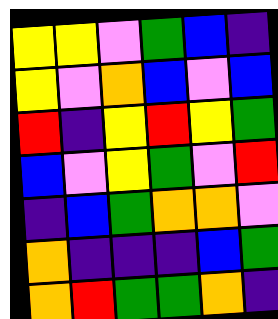[["yellow", "yellow", "violet", "green", "blue", "indigo"], ["yellow", "violet", "orange", "blue", "violet", "blue"], ["red", "indigo", "yellow", "red", "yellow", "green"], ["blue", "violet", "yellow", "green", "violet", "red"], ["indigo", "blue", "green", "orange", "orange", "violet"], ["orange", "indigo", "indigo", "indigo", "blue", "green"], ["orange", "red", "green", "green", "orange", "indigo"]]